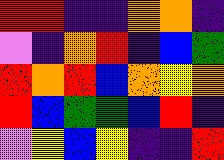[["red", "red", "indigo", "indigo", "orange", "orange", "indigo"], ["violet", "indigo", "orange", "red", "indigo", "blue", "green"], ["red", "orange", "red", "blue", "orange", "yellow", "orange"], ["red", "blue", "green", "green", "blue", "red", "indigo"], ["violet", "yellow", "blue", "yellow", "indigo", "indigo", "red"]]